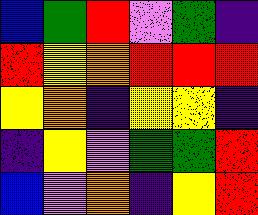[["blue", "green", "red", "violet", "green", "indigo"], ["red", "yellow", "orange", "red", "red", "red"], ["yellow", "orange", "indigo", "yellow", "yellow", "indigo"], ["indigo", "yellow", "violet", "green", "green", "red"], ["blue", "violet", "orange", "indigo", "yellow", "red"]]